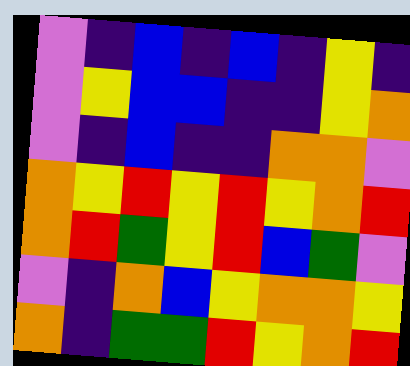[["violet", "indigo", "blue", "indigo", "blue", "indigo", "yellow", "indigo"], ["violet", "yellow", "blue", "blue", "indigo", "indigo", "yellow", "orange"], ["violet", "indigo", "blue", "indigo", "indigo", "orange", "orange", "violet"], ["orange", "yellow", "red", "yellow", "red", "yellow", "orange", "red"], ["orange", "red", "green", "yellow", "red", "blue", "green", "violet"], ["violet", "indigo", "orange", "blue", "yellow", "orange", "orange", "yellow"], ["orange", "indigo", "green", "green", "red", "yellow", "orange", "red"]]